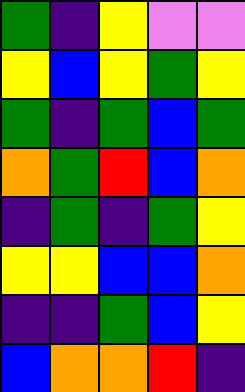[["green", "indigo", "yellow", "violet", "violet"], ["yellow", "blue", "yellow", "green", "yellow"], ["green", "indigo", "green", "blue", "green"], ["orange", "green", "red", "blue", "orange"], ["indigo", "green", "indigo", "green", "yellow"], ["yellow", "yellow", "blue", "blue", "orange"], ["indigo", "indigo", "green", "blue", "yellow"], ["blue", "orange", "orange", "red", "indigo"]]